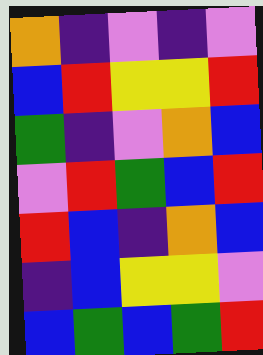[["orange", "indigo", "violet", "indigo", "violet"], ["blue", "red", "yellow", "yellow", "red"], ["green", "indigo", "violet", "orange", "blue"], ["violet", "red", "green", "blue", "red"], ["red", "blue", "indigo", "orange", "blue"], ["indigo", "blue", "yellow", "yellow", "violet"], ["blue", "green", "blue", "green", "red"]]